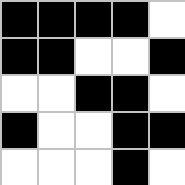[["black", "black", "black", "black", "white"], ["black", "black", "white", "white", "black"], ["white", "white", "black", "black", "white"], ["black", "white", "white", "black", "black"], ["white", "white", "white", "black", "white"]]